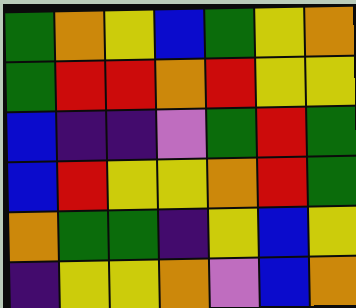[["green", "orange", "yellow", "blue", "green", "yellow", "orange"], ["green", "red", "red", "orange", "red", "yellow", "yellow"], ["blue", "indigo", "indigo", "violet", "green", "red", "green"], ["blue", "red", "yellow", "yellow", "orange", "red", "green"], ["orange", "green", "green", "indigo", "yellow", "blue", "yellow"], ["indigo", "yellow", "yellow", "orange", "violet", "blue", "orange"]]